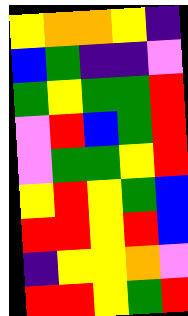[["yellow", "orange", "orange", "yellow", "indigo"], ["blue", "green", "indigo", "indigo", "violet"], ["green", "yellow", "green", "green", "red"], ["violet", "red", "blue", "green", "red"], ["violet", "green", "green", "yellow", "red"], ["yellow", "red", "yellow", "green", "blue"], ["red", "red", "yellow", "red", "blue"], ["indigo", "yellow", "yellow", "orange", "violet"], ["red", "red", "yellow", "green", "red"]]